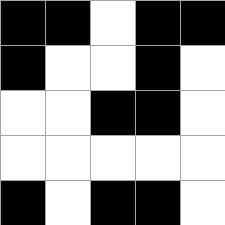[["black", "black", "white", "black", "black"], ["black", "white", "white", "black", "white"], ["white", "white", "black", "black", "white"], ["white", "white", "white", "white", "white"], ["black", "white", "black", "black", "white"]]